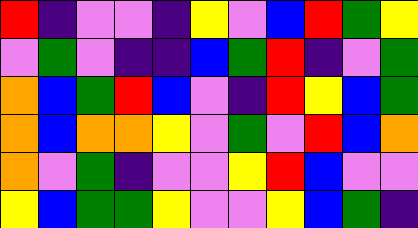[["red", "indigo", "violet", "violet", "indigo", "yellow", "violet", "blue", "red", "green", "yellow"], ["violet", "green", "violet", "indigo", "indigo", "blue", "green", "red", "indigo", "violet", "green"], ["orange", "blue", "green", "red", "blue", "violet", "indigo", "red", "yellow", "blue", "green"], ["orange", "blue", "orange", "orange", "yellow", "violet", "green", "violet", "red", "blue", "orange"], ["orange", "violet", "green", "indigo", "violet", "violet", "yellow", "red", "blue", "violet", "violet"], ["yellow", "blue", "green", "green", "yellow", "violet", "violet", "yellow", "blue", "green", "indigo"]]